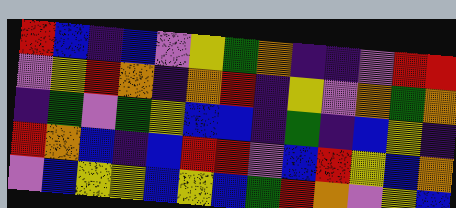[["red", "blue", "indigo", "blue", "violet", "yellow", "green", "orange", "indigo", "indigo", "violet", "red", "red"], ["violet", "yellow", "red", "orange", "indigo", "orange", "red", "indigo", "yellow", "violet", "orange", "green", "orange"], ["indigo", "green", "violet", "green", "yellow", "blue", "blue", "indigo", "green", "indigo", "blue", "yellow", "indigo"], ["red", "orange", "blue", "indigo", "blue", "red", "red", "violet", "blue", "red", "yellow", "blue", "orange"], ["violet", "blue", "yellow", "yellow", "blue", "yellow", "blue", "green", "red", "orange", "violet", "yellow", "blue"]]